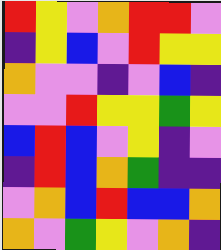[["red", "yellow", "violet", "orange", "red", "red", "violet"], ["indigo", "yellow", "blue", "violet", "red", "yellow", "yellow"], ["orange", "violet", "violet", "indigo", "violet", "blue", "indigo"], ["violet", "violet", "red", "yellow", "yellow", "green", "yellow"], ["blue", "red", "blue", "violet", "yellow", "indigo", "violet"], ["indigo", "red", "blue", "orange", "green", "indigo", "indigo"], ["violet", "orange", "blue", "red", "blue", "blue", "orange"], ["orange", "violet", "green", "yellow", "violet", "orange", "indigo"]]